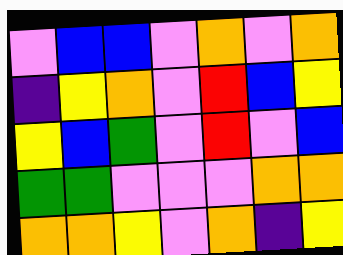[["violet", "blue", "blue", "violet", "orange", "violet", "orange"], ["indigo", "yellow", "orange", "violet", "red", "blue", "yellow"], ["yellow", "blue", "green", "violet", "red", "violet", "blue"], ["green", "green", "violet", "violet", "violet", "orange", "orange"], ["orange", "orange", "yellow", "violet", "orange", "indigo", "yellow"]]